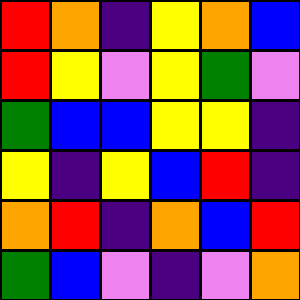[["red", "orange", "indigo", "yellow", "orange", "blue"], ["red", "yellow", "violet", "yellow", "green", "violet"], ["green", "blue", "blue", "yellow", "yellow", "indigo"], ["yellow", "indigo", "yellow", "blue", "red", "indigo"], ["orange", "red", "indigo", "orange", "blue", "red"], ["green", "blue", "violet", "indigo", "violet", "orange"]]